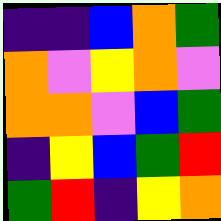[["indigo", "indigo", "blue", "orange", "green"], ["orange", "violet", "yellow", "orange", "violet"], ["orange", "orange", "violet", "blue", "green"], ["indigo", "yellow", "blue", "green", "red"], ["green", "red", "indigo", "yellow", "orange"]]